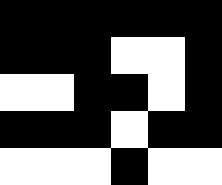[["black", "black", "black", "black", "black", "black"], ["black", "black", "black", "white", "white", "black"], ["white", "white", "black", "black", "white", "black"], ["black", "black", "black", "white", "black", "black"], ["white", "white", "white", "black", "white", "white"]]